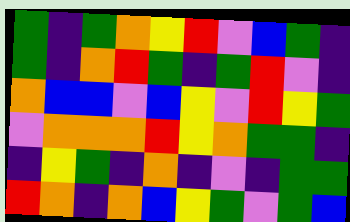[["green", "indigo", "green", "orange", "yellow", "red", "violet", "blue", "green", "indigo"], ["green", "indigo", "orange", "red", "green", "indigo", "green", "red", "violet", "indigo"], ["orange", "blue", "blue", "violet", "blue", "yellow", "violet", "red", "yellow", "green"], ["violet", "orange", "orange", "orange", "red", "yellow", "orange", "green", "green", "indigo"], ["indigo", "yellow", "green", "indigo", "orange", "indigo", "violet", "indigo", "green", "green"], ["red", "orange", "indigo", "orange", "blue", "yellow", "green", "violet", "green", "blue"]]